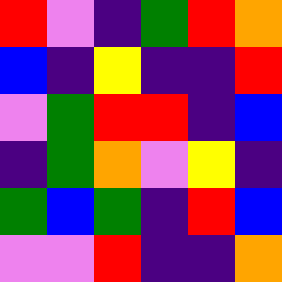[["red", "violet", "indigo", "green", "red", "orange"], ["blue", "indigo", "yellow", "indigo", "indigo", "red"], ["violet", "green", "red", "red", "indigo", "blue"], ["indigo", "green", "orange", "violet", "yellow", "indigo"], ["green", "blue", "green", "indigo", "red", "blue"], ["violet", "violet", "red", "indigo", "indigo", "orange"]]